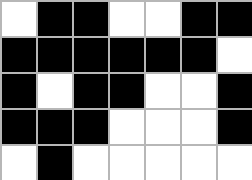[["white", "black", "black", "white", "white", "black", "black"], ["black", "black", "black", "black", "black", "black", "white"], ["black", "white", "black", "black", "white", "white", "black"], ["black", "black", "black", "white", "white", "white", "black"], ["white", "black", "white", "white", "white", "white", "white"]]